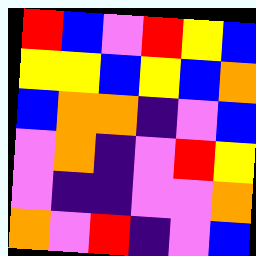[["red", "blue", "violet", "red", "yellow", "blue"], ["yellow", "yellow", "blue", "yellow", "blue", "orange"], ["blue", "orange", "orange", "indigo", "violet", "blue"], ["violet", "orange", "indigo", "violet", "red", "yellow"], ["violet", "indigo", "indigo", "violet", "violet", "orange"], ["orange", "violet", "red", "indigo", "violet", "blue"]]